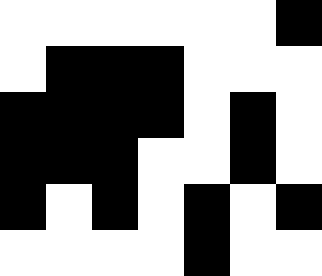[["white", "white", "white", "white", "white", "white", "black"], ["white", "black", "black", "black", "white", "white", "white"], ["black", "black", "black", "black", "white", "black", "white"], ["black", "black", "black", "white", "white", "black", "white"], ["black", "white", "black", "white", "black", "white", "black"], ["white", "white", "white", "white", "black", "white", "white"]]